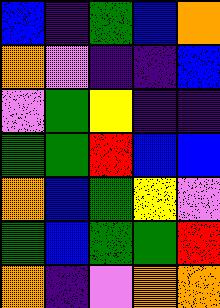[["blue", "indigo", "green", "blue", "orange"], ["orange", "violet", "indigo", "indigo", "blue"], ["violet", "green", "yellow", "indigo", "indigo"], ["green", "green", "red", "blue", "blue"], ["orange", "blue", "green", "yellow", "violet"], ["green", "blue", "green", "green", "red"], ["orange", "indigo", "violet", "orange", "orange"]]